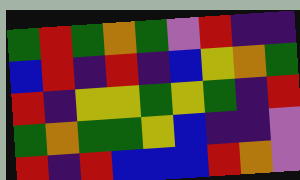[["green", "red", "green", "orange", "green", "violet", "red", "indigo", "indigo"], ["blue", "red", "indigo", "red", "indigo", "blue", "yellow", "orange", "green"], ["red", "indigo", "yellow", "yellow", "green", "yellow", "green", "indigo", "red"], ["green", "orange", "green", "green", "yellow", "blue", "indigo", "indigo", "violet"], ["red", "indigo", "red", "blue", "blue", "blue", "red", "orange", "violet"]]